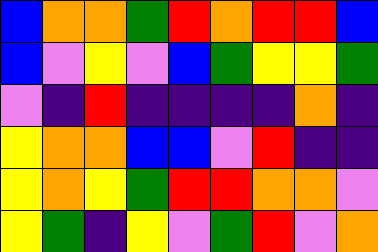[["blue", "orange", "orange", "green", "red", "orange", "red", "red", "blue"], ["blue", "violet", "yellow", "violet", "blue", "green", "yellow", "yellow", "green"], ["violet", "indigo", "red", "indigo", "indigo", "indigo", "indigo", "orange", "indigo"], ["yellow", "orange", "orange", "blue", "blue", "violet", "red", "indigo", "indigo"], ["yellow", "orange", "yellow", "green", "red", "red", "orange", "orange", "violet"], ["yellow", "green", "indigo", "yellow", "violet", "green", "red", "violet", "orange"]]